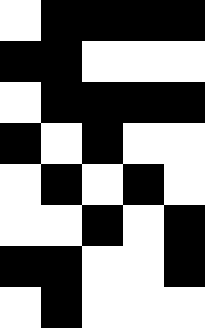[["white", "black", "black", "black", "black"], ["black", "black", "white", "white", "white"], ["white", "black", "black", "black", "black"], ["black", "white", "black", "white", "white"], ["white", "black", "white", "black", "white"], ["white", "white", "black", "white", "black"], ["black", "black", "white", "white", "black"], ["white", "black", "white", "white", "white"]]